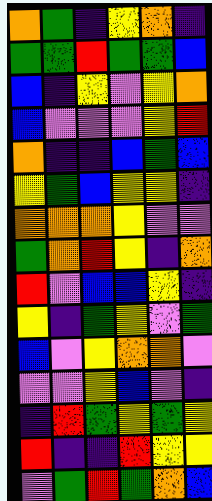[["orange", "green", "indigo", "yellow", "orange", "indigo"], ["green", "green", "red", "green", "green", "blue"], ["blue", "indigo", "yellow", "violet", "yellow", "orange"], ["blue", "violet", "violet", "violet", "yellow", "red"], ["orange", "indigo", "indigo", "blue", "green", "blue"], ["yellow", "green", "blue", "yellow", "yellow", "indigo"], ["orange", "orange", "orange", "yellow", "violet", "violet"], ["green", "orange", "red", "yellow", "indigo", "orange"], ["red", "violet", "blue", "blue", "yellow", "indigo"], ["yellow", "indigo", "green", "yellow", "violet", "green"], ["blue", "violet", "yellow", "orange", "orange", "violet"], ["violet", "violet", "yellow", "blue", "violet", "indigo"], ["indigo", "red", "green", "yellow", "green", "yellow"], ["red", "indigo", "indigo", "red", "yellow", "yellow"], ["violet", "green", "red", "green", "orange", "blue"]]